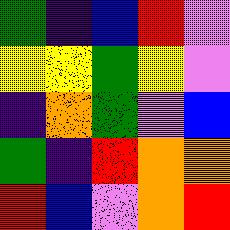[["green", "indigo", "blue", "red", "violet"], ["yellow", "yellow", "green", "yellow", "violet"], ["indigo", "orange", "green", "violet", "blue"], ["green", "indigo", "red", "orange", "orange"], ["red", "blue", "violet", "orange", "red"]]